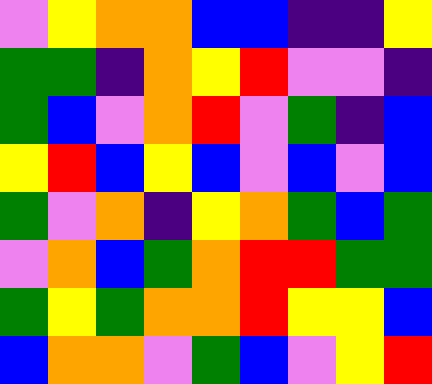[["violet", "yellow", "orange", "orange", "blue", "blue", "indigo", "indigo", "yellow"], ["green", "green", "indigo", "orange", "yellow", "red", "violet", "violet", "indigo"], ["green", "blue", "violet", "orange", "red", "violet", "green", "indigo", "blue"], ["yellow", "red", "blue", "yellow", "blue", "violet", "blue", "violet", "blue"], ["green", "violet", "orange", "indigo", "yellow", "orange", "green", "blue", "green"], ["violet", "orange", "blue", "green", "orange", "red", "red", "green", "green"], ["green", "yellow", "green", "orange", "orange", "red", "yellow", "yellow", "blue"], ["blue", "orange", "orange", "violet", "green", "blue", "violet", "yellow", "red"]]